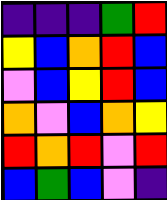[["indigo", "indigo", "indigo", "green", "red"], ["yellow", "blue", "orange", "red", "blue"], ["violet", "blue", "yellow", "red", "blue"], ["orange", "violet", "blue", "orange", "yellow"], ["red", "orange", "red", "violet", "red"], ["blue", "green", "blue", "violet", "indigo"]]